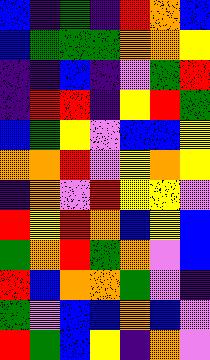[["blue", "indigo", "green", "indigo", "red", "orange", "blue"], ["blue", "green", "green", "green", "orange", "orange", "yellow"], ["indigo", "indigo", "blue", "indigo", "violet", "green", "red"], ["indigo", "red", "red", "indigo", "yellow", "red", "green"], ["blue", "green", "yellow", "violet", "blue", "blue", "yellow"], ["orange", "orange", "red", "violet", "yellow", "orange", "yellow"], ["indigo", "orange", "violet", "red", "yellow", "yellow", "violet"], ["red", "yellow", "red", "orange", "blue", "yellow", "blue"], ["green", "orange", "red", "green", "orange", "violet", "blue"], ["red", "blue", "orange", "orange", "green", "violet", "indigo"], ["green", "violet", "blue", "blue", "orange", "blue", "violet"], ["red", "green", "blue", "yellow", "indigo", "orange", "violet"]]